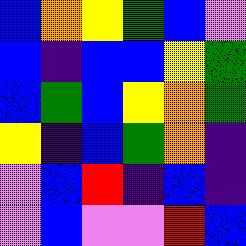[["blue", "orange", "yellow", "green", "blue", "violet"], ["blue", "indigo", "blue", "blue", "yellow", "green"], ["blue", "green", "blue", "yellow", "orange", "green"], ["yellow", "indigo", "blue", "green", "orange", "indigo"], ["violet", "blue", "red", "indigo", "blue", "indigo"], ["violet", "blue", "violet", "violet", "red", "blue"]]